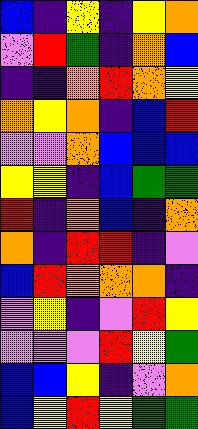[["blue", "indigo", "yellow", "indigo", "yellow", "orange"], ["violet", "red", "green", "indigo", "orange", "blue"], ["indigo", "indigo", "orange", "red", "orange", "yellow"], ["orange", "yellow", "orange", "indigo", "blue", "red"], ["violet", "violet", "orange", "blue", "blue", "blue"], ["yellow", "yellow", "indigo", "blue", "green", "green"], ["red", "indigo", "orange", "blue", "indigo", "orange"], ["orange", "indigo", "red", "red", "indigo", "violet"], ["blue", "red", "orange", "orange", "orange", "indigo"], ["violet", "yellow", "indigo", "violet", "red", "yellow"], ["violet", "violet", "violet", "red", "yellow", "green"], ["blue", "blue", "yellow", "indigo", "violet", "orange"], ["blue", "yellow", "red", "yellow", "green", "green"]]